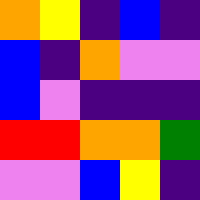[["orange", "yellow", "indigo", "blue", "indigo"], ["blue", "indigo", "orange", "violet", "violet"], ["blue", "violet", "indigo", "indigo", "indigo"], ["red", "red", "orange", "orange", "green"], ["violet", "violet", "blue", "yellow", "indigo"]]